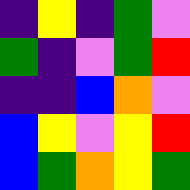[["indigo", "yellow", "indigo", "green", "violet"], ["green", "indigo", "violet", "green", "red"], ["indigo", "indigo", "blue", "orange", "violet"], ["blue", "yellow", "violet", "yellow", "red"], ["blue", "green", "orange", "yellow", "green"]]